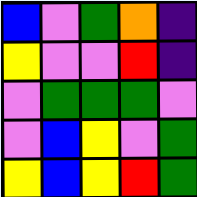[["blue", "violet", "green", "orange", "indigo"], ["yellow", "violet", "violet", "red", "indigo"], ["violet", "green", "green", "green", "violet"], ["violet", "blue", "yellow", "violet", "green"], ["yellow", "blue", "yellow", "red", "green"]]